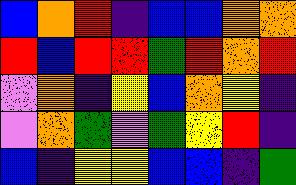[["blue", "orange", "red", "indigo", "blue", "blue", "orange", "orange"], ["red", "blue", "red", "red", "green", "red", "orange", "red"], ["violet", "orange", "indigo", "yellow", "blue", "orange", "yellow", "indigo"], ["violet", "orange", "green", "violet", "green", "yellow", "red", "indigo"], ["blue", "indigo", "yellow", "yellow", "blue", "blue", "indigo", "green"]]